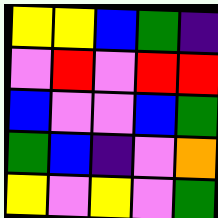[["yellow", "yellow", "blue", "green", "indigo"], ["violet", "red", "violet", "red", "red"], ["blue", "violet", "violet", "blue", "green"], ["green", "blue", "indigo", "violet", "orange"], ["yellow", "violet", "yellow", "violet", "green"]]